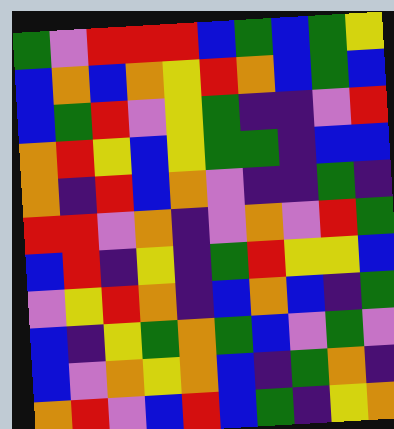[["green", "violet", "red", "red", "red", "blue", "green", "blue", "green", "yellow"], ["blue", "orange", "blue", "orange", "yellow", "red", "orange", "blue", "green", "blue"], ["blue", "green", "red", "violet", "yellow", "green", "indigo", "indigo", "violet", "red"], ["orange", "red", "yellow", "blue", "yellow", "green", "green", "indigo", "blue", "blue"], ["orange", "indigo", "red", "blue", "orange", "violet", "indigo", "indigo", "green", "indigo"], ["red", "red", "violet", "orange", "indigo", "violet", "orange", "violet", "red", "green"], ["blue", "red", "indigo", "yellow", "indigo", "green", "red", "yellow", "yellow", "blue"], ["violet", "yellow", "red", "orange", "indigo", "blue", "orange", "blue", "indigo", "green"], ["blue", "indigo", "yellow", "green", "orange", "green", "blue", "violet", "green", "violet"], ["blue", "violet", "orange", "yellow", "orange", "blue", "indigo", "green", "orange", "indigo"], ["orange", "red", "violet", "blue", "red", "blue", "green", "indigo", "yellow", "orange"]]